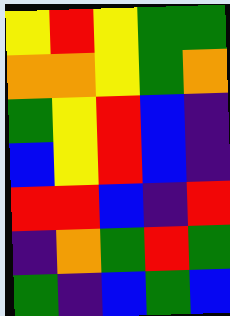[["yellow", "red", "yellow", "green", "green"], ["orange", "orange", "yellow", "green", "orange"], ["green", "yellow", "red", "blue", "indigo"], ["blue", "yellow", "red", "blue", "indigo"], ["red", "red", "blue", "indigo", "red"], ["indigo", "orange", "green", "red", "green"], ["green", "indigo", "blue", "green", "blue"]]